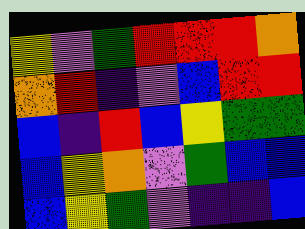[["yellow", "violet", "green", "red", "red", "red", "orange"], ["orange", "red", "indigo", "violet", "blue", "red", "red"], ["blue", "indigo", "red", "blue", "yellow", "green", "green"], ["blue", "yellow", "orange", "violet", "green", "blue", "blue"], ["blue", "yellow", "green", "violet", "indigo", "indigo", "blue"]]